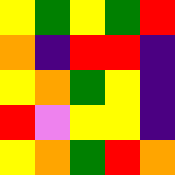[["yellow", "green", "yellow", "green", "red"], ["orange", "indigo", "red", "red", "indigo"], ["yellow", "orange", "green", "yellow", "indigo"], ["red", "violet", "yellow", "yellow", "indigo"], ["yellow", "orange", "green", "red", "orange"]]